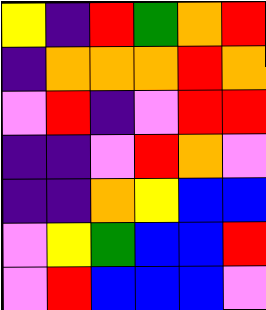[["yellow", "indigo", "red", "green", "orange", "red"], ["indigo", "orange", "orange", "orange", "red", "orange"], ["violet", "red", "indigo", "violet", "red", "red"], ["indigo", "indigo", "violet", "red", "orange", "violet"], ["indigo", "indigo", "orange", "yellow", "blue", "blue"], ["violet", "yellow", "green", "blue", "blue", "red"], ["violet", "red", "blue", "blue", "blue", "violet"]]